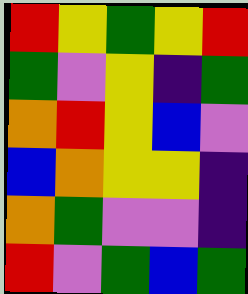[["red", "yellow", "green", "yellow", "red"], ["green", "violet", "yellow", "indigo", "green"], ["orange", "red", "yellow", "blue", "violet"], ["blue", "orange", "yellow", "yellow", "indigo"], ["orange", "green", "violet", "violet", "indigo"], ["red", "violet", "green", "blue", "green"]]